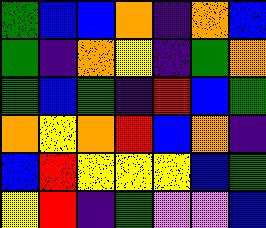[["green", "blue", "blue", "orange", "indigo", "orange", "blue"], ["green", "indigo", "orange", "yellow", "indigo", "green", "orange"], ["green", "blue", "green", "indigo", "red", "blue", "green"], ["orange", "yellow", "orange", "red", "blue", "orange", "indigo"], ["blue", "red", "yellow", "yellow", "yellow", "blue", "green"], ["yellow", "red", "indigo", "green", "violet", "violet", "blue"]]